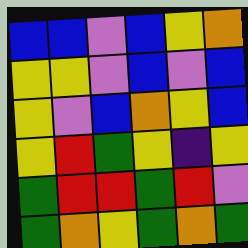[["blue", "blue", "violet", "blue", "yellow", "orange"], ["yellow", "yellow", "violet", "blue", "violet", "blue"], ["yellow", "violet", "blue", "orange", "yellow", "blue"], ["yellow", "red", "green", "yellow", "indigo", "yellow"], ["green", "red", "red", "green", "red", "violet"], ["green", "orange", "yellow", "green", "orange", "green"]]